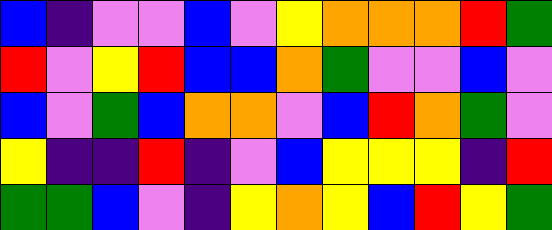[["blue", "indigo", "violet", "violet", "blue", "violet", "yellow", "orange", "orange", "orange", "red", "green"], ["red", "violet", "yellow", "red", "blue", "blue", "orange", "green", "violet", "violet", "blue", "violet"], ["blue", "violet", "green", "blue", "orange", "orange", "violet", "blue", "red", "orange", "green", "violet"], ["yellow", "indigo", "indigo", "red", "indigo", "violet", "blue", "yellow", "yellow", "yellow", "indigo", "red"], ["green", "green", "blue", "violet", "indigo", "yellow", "orange", "yellow", "blue", "red", "yellow", "green"]]